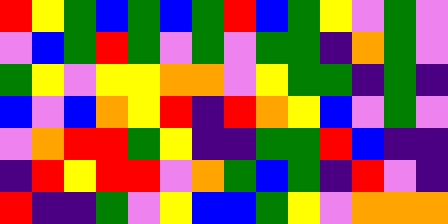[["red", "yellow", "green", "blue", "green", "blue", "green", "red", "blue", "green", "yellow", "violet", "green", "violet"], ["violet", "blue", "green", "red", "green", "violet", "green", "violet", "green", "green", "indigo", "orange", "green", "violet"], ["green", "yellow", "violet", "yellow", "yellow", "orange", "orange", "violet", "yellow", "green", "green", "indigo", "green", "indigo"], ["blue", "violet", "blue", "orange", "yellow", "red", "indigo", "red", "orange", "yellow", "blue", "violet", "green", "violet"], ["violet", "orange", "red", "red", "green", "yellow", "indigo", "indigo", "green", "green", "red", "blue", "indigo", "indigo"], ["indigo", "red", "yellow", "red", "red", "violet", "orange", "green", "blue", "green", "indigo", "red", "violet", "indigo"], ["red", "indigo", "indigo", "green", "violet", "yellow", "blue", "blue", "green", "yellow", "violet", "orange", "orange", "orange"]]